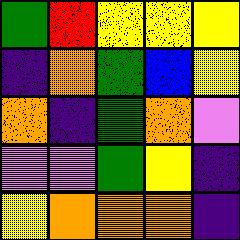[["green", "red", "yellow", "yellow", "yellow"], ["indigo", "orange", "green", "blue", "yellow"], ["orange", "indigo", "green", "orange", "violet"], ["violet", "violet", "green", "yellow", "indigo"], ["yellow", "orange", "orange", "orange", "indigo"]]